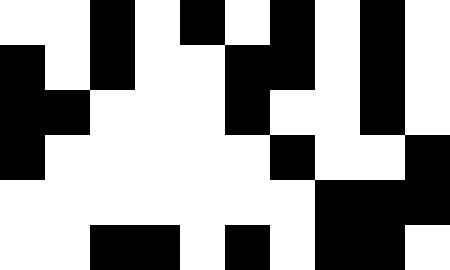[["white", "white", "black", "white", "black", "white", "black", "white", "black", "white"], ["black", "white", "black", "white", "white", "black", "black", "white", "black", "white"], ["black", "black", "white", "white", "white", "black", "white", "white", "black", "white"], ["black", "white", "white", "white", "white", "white", "black", "white", "white", "black"], ["white", "white", "white", "white", "white", "white", "white", "black", "black", "black"], ["white", "white", "black", "black", "white", "black", "white", "black", "black", "white"]]